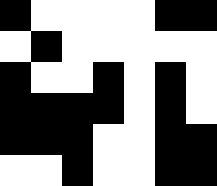[["black", "white", "white", "white", "white", "black", "black"], ["white", "black", "white", "white", "white", "white", "white"], ["black", "white", "white", "black", "white", "black", "white"], ["black", "black", "black", "black", "white", "black", "white"], ["black", "black", "black", "white", "white", "black", "black"], ["white", "white", "black", "white", "white", "black", "black"]]